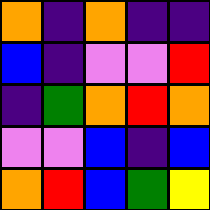[["orange", "indigo", "orange", "indigo", "indigo"], ["blue", "indigo", "violet", "violet", "red"], ["indigo", "green", "orange", "red", "orange"], ["violet", "violet", "blue", "indigo", "blue"], ["orange", "red", "blue", "green", "yellow"]]